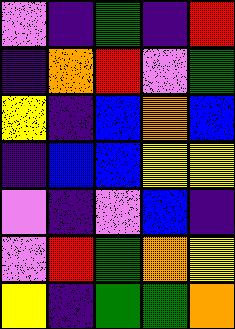[["violet", "indigo", "green", "indigo", "red"], ["indigo", "orange", "red", "violet", "green"], ["yellow", "indigo", "blue", "orange", "blue"], ["indigo", "blue", "blue", "yellow", "yellow"], ["violet", "indigo", "violet", "blue", "indigo"], ["violet", "red", "green", "orange", "yellow"], ["yellow", "indigo", "green", "green", "orange"]]